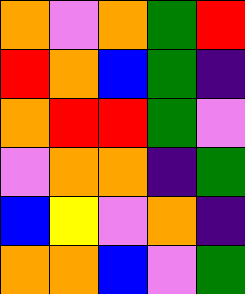[["orange", "violet", "orange", "green", "red"], ["red", "orange", "blue", "green", "indigo"], ["orange", "red", "red", "green", "violet"], ["violet", "orange", "orange", "indigo", "green"], ["blue", "yellow", "violet", "orange", "indigo"], ["orange", "orange", "blue", "violet", "green"]]